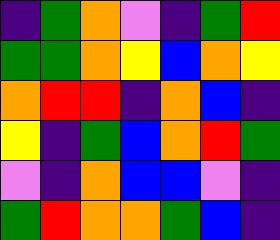[["indigo", "green", "orange", "violet", "indigo", "green", "red"], ["green", "green", "orange", "yellow", "blue", "orange", "yellow"], ["orange", "red", "red", "indigo", "orange", "blue", "indigo"], ["yellow", "indigo", "green", "blue", "orange", "red", "green"], ["violet", "indigo", "orange", "blue", "blue", "violet", "indigo"], ["green", "red", "orange", "orange", "green", "blue", "indigo"]]